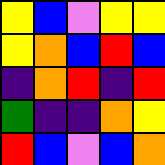[["yellow", "blue", "violet", "yellow", "yellow"], ["yellow", "orange", "blue", "red", "blue"], ["indigo", "orange", "red", "indigo", "red"], ["green", "indigo", "indigo", "orange", "yellow"], ["red", "blue", "violet", "blue", "orange"]]